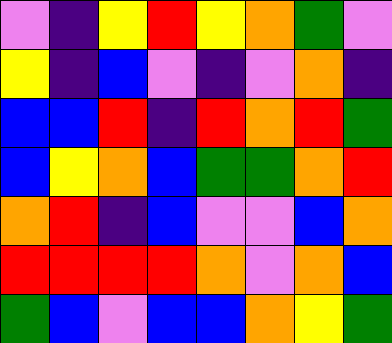[["violet", "indigo", "yellow", "red", "yellow", "orange", "green", "violet"], ["yellow", "indigo", "blue", "violet", "indigo", "violet", "orange", "indigo"], ["blue", "blue", "red", "indigo", "red", "orange", "red", "green"], ["blue", "yellow", "orange", "blue", "green", "green", "orange", "red"], ["orange", "red", "indigo", "blue", "violet", "violet", "blue", "orange"], ["red", "red", "red", "red", "orange", "violet", "orange", "blue"], ["green", "blue", "violet", "blue", "blue", "orange", "yellow", "green"]]